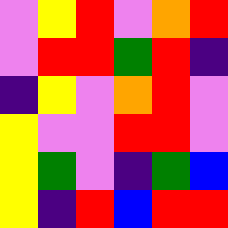[["violet", "yellow", "red", "violet", "orange", "red"], ["violet", "red", "red", "green", "red", "indigo"], ["indigo", "yellow", "violet", "orange", "red", "violet"], ["yellow", "violet", "violet", "red", "red", "violet"], ["yellow", "green", "violet", "indigo", "green", "blue"], ["yellow", "indigo", "red", "blue", "red", "red"]]